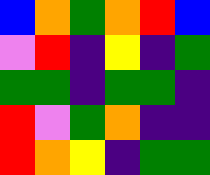[["blue", "orange", "green", "orange", "red", "blue"], ["violet", "red", "indigo", "yellow", "indigo", "green"], ["green", "green", "indigo", "green", "green", "indigo"], ["red", "violet", "green", "orange", "indigo", "indigo"], ["red", "orange", "yellow", "indigo", "green", "green"]]